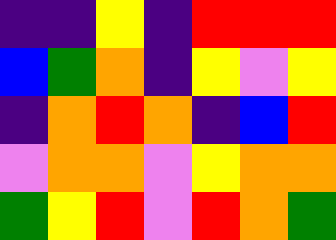[["indigo", "indigo", "yellow", "indigo", "red", "red", "red"], ["blue", "green", "orange", "indigo", "yellow", "violet", "yellow"], ["indigo", "orange", "red", "orange", "indigo", "blue", "red"], ["violet", "orange", "orange", "violet", "yellow", "orange", "orange"], ["green", "yellow", "red", "violet", "red", "orange", "green"]]